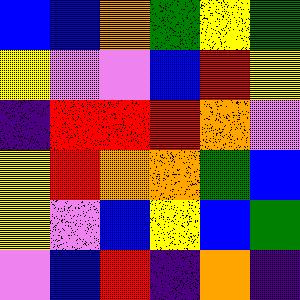[["blue", "blue", "orange", "green", "yellow", "green"], ["yellow", "violet", "violet", "blue", "red", "yellow"], ["indigo", "red", "red", "red", "orange", "violet"], ["yellow", "red", "orange", "orange", "green", "blue"], ["yellow", "violet", "blue", "yellow", "blue", "green"], ["violet", "blue", "red", "indigo", "orange", "indigo"]]